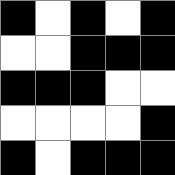[["black", "white", "black", "white", "black"], ["white", "white", "black", "black", "black"], ["black", "black", "black", "white", "white"], ["white", "white", "white", "white", "black"], ["black", "white", "black", "black", "black"]]